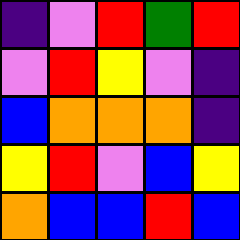[["indigo", "violet", "red", "green", "red"], ["violet", "red", "yellow", "violet", "indigo"], ["blue", "orange", "orange", "orange", "indigo"], ["yellow", "red", "violet", "blue", "yellow"], ["orange", "blue", "blue", "red", "blue"]]